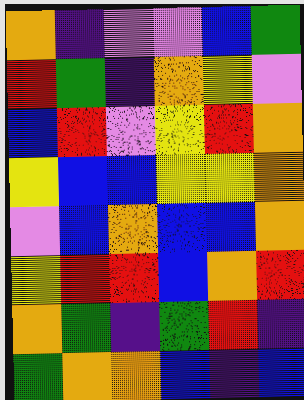[["orange", "indigo", "violet", "violet", "blue", "green"], ["red", "green", "indigo", "orange", "yellow", "violet"], ["blue", "red", "violet", "yellow", "red", "orange"], ["yellow", "blue", "blue", "yellow", "yellow", "orange"], ["violet", "blue", "orange", "blue", "blue", "orange"], ["yellow", "red", "red", "blue", "orange", "red"], ["orange", "green", "indigo", "green", "red", "indigo"], ["green", "orange", "orange", "blue", "indigo", "blue"]]